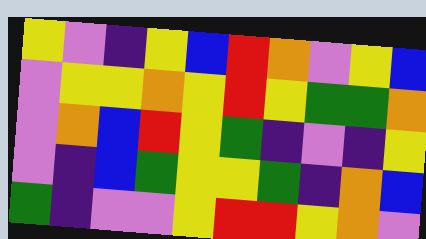[["yellow", "violet", "indigo", "yellow", "blue", "red", "orange", "violet", "yellow", "blue"], ["violet", "yellow", "yellow", "orange", "yellow", "red", "yellow", "green", "green", "orange"], ["violet", "orange", "blue", "red", "yellow", "green", "indigo", "violet", "indigo", "yellow"], ["violet", "indigo", "blue", "green", "yellow", "yellow", "green", "indigo", "orange", "blue"], ["green", "indigo", "violet", "violet", "yellow", "red", "red", "yellow", "orange", "violet"]]